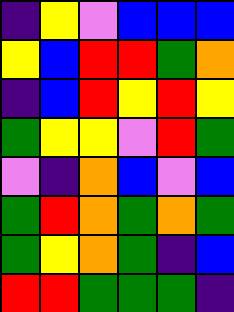[["indigo", "yellow", "violet", "blue", "blue", "blue"], ["yellow", "blue", "red", "red", "green", "orange"], ["indigo", "blue", "red", "yellow", "red", "yellow"], ["green", "yellow", "yellow", "violet", "red", "green"], ["violet", "indigo", "orange", "blue", "violet", "blue"], ["green", "red", "orange", "green", "orange", "green"], ["green", "yellow", "orange", "green", "indigo", "blue"], ["red", "red", "green", "green", "green", "indigo"]]